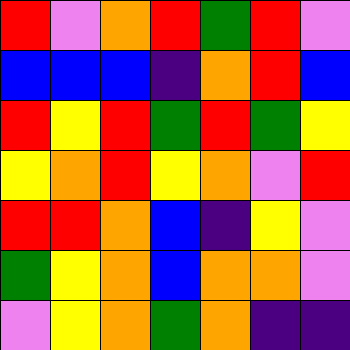[["red", "violet", "orange", "red", "green", "red", "violet"], ["blue", "blue", "blue", "indigo", "orange", "red", "blue"], ["red", "yellow", "red", "green", "red", "green", "yellow"], ["yellow", "orange", "red", "yellow", "orange", "violet", "red"], ["red", "red", "orange", "blue", "indigo", "yellow", "violet"], ["green", "yellow", "orange", "blue", "orange", "orange", "violet"], ["violet", "yellow", "orange", "green", "orange", "indigo", "indigo"]]